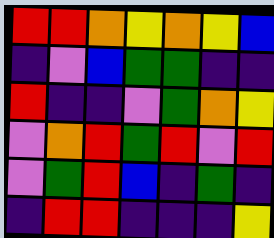[["red", "red", "orange", "yellow", "orange", "yellow", "blue"], ["indigo", "violet", "blue", "green", "green", "indigo", "indigo"], ["red", "indigo", "indigo", "violet", "green", "orange", "yellow"], ["violet", "orange", "red", "green", "red", "violet", "red"], ["violet", "green", "red", "blue", "indigo", "green", "indigo"], ["indigo", "red", "red", "indigo", "indigo", "indigo", "yellow"]]